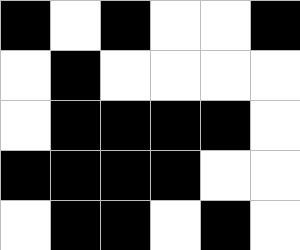[["black", "white", "black", "white", "white", "black"], ["white", "black", "white", "white", "white", "white"], ["white", "black", "black", "black", "black", "white"], ["black", "black", "black", "black", "white", "white"], ["white", "black", "black", "white", "black", "white"]]